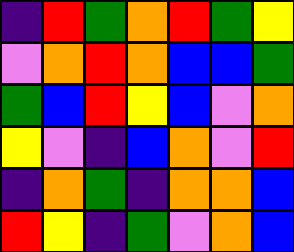[["indigo", "red", "green", "orange", "red", "green", "yellow"], ["violet", "orange", "red", "orange", "blue", "blue", "green"], ["green", "blue", "red", "yellow", "blue", "violet", "orange"], ["yellow", "violet", "indigo", "blue", "orange", "violet", "red"], ["indigo", "orange", "green", "indigo", "orange", "orange", "blue"], ["red", "yellow", "indigo", "green", "violet", "orange", "blue"]]